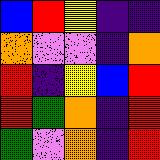[["blue", "red", "yellow", "indigo", "indigo"], ["orange", "violet", "violet", "indigo", "orange"], ["red", "indigo", "yellow", "blue", "red"], ["red", "green", "orange", "indigo", "red"], ["green", "violet", "orange", "indigo", "red"]]